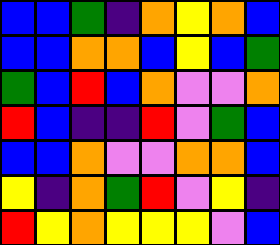[["blue", "blue", "green", "indigo", "orange", "yellow", "orange", "blue"], ["blue", "blue", "orange", "orange", "blue", "yellow", "blue", "green"], ["green", "blue", "red", "blue", "orange", "violet", "violet", "orange"], ["red", "blue", "indigo", "indigo", "red", "violet", "green", "blue"], ["blue", "blue", "orange", "violet", "violet", "orange", "orange", "blue"], ["yellow", "indigo", "orange", "green", "red", "violet", "yellow", "indigo"], ["red", "yellow", "orange", "yellow", "yellow", "yellow", "violet", "blue"]]